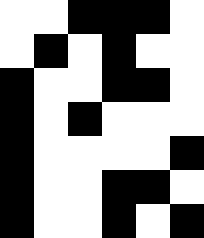[["white", "white", "black", "black", "black", "white"], ["white", "black", "white", "black", "white", "white"], ["black", "white", "white", "black", "black", "white"], ["black", "white", "black", "white", "white", "white"], ["black", "white", "white", "white", "white", "black"], ["black", "white", "white", "black", "black", "white"], ["black", "white", "white", "black", "white", "black"]]